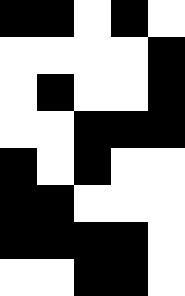[["black", "black", "white", "black", "white"], ["white", "white", "white", "white", "black"], ["white", "black", "white", "white", "black"], ["white", "white", "black", "black", "black"], ["black", "white", "black", "white", "white"], ["black", "black", "white", "white", "white"], ["black", "black", "black", "black", "white"], ["white", "white", "black", "black", "white"]]